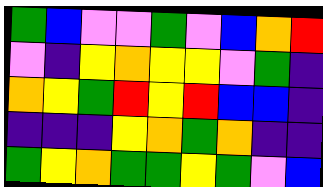[["green", "blue", "violet", "violet", "green", "violet", "blue", "orange", "red"], ["violet", "indigo", "yellow", "orange", "yellow", "yellow", "violet", "green", "indigo"], ["orange", "yellow", "green", "red", "yellow", "red", "blue", "blue", "indigo"], ["indigo", "indigo", "indigo", "yellow", "orange", "green", "orange", "indigo", "indigo"], ["green", "yellow", "orange", "green", "green", "yellow", "green", "violet", "blue"]]